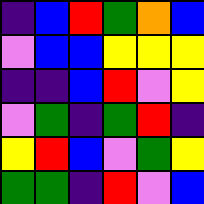[["indigo", "blue", "red", "green", "orange", "blue"], ["violet", "blue", "blue", "yellow", "yellow", "yellow"], ["indigo", "indigo", "blue", "red", "violet", "yellow"], ["violet", "green", "indigo", "green", "red", "indigo"], ["yellow", "red", "blue", "violet", "green", "yellow"], ["green", "green", "indigo", "red", "violet", "blue"]]